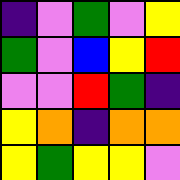[["indigo", "violet", "green", "violet", "yellow"], ["green", "violet", "blue", "yellow", "red"], ["violet", "violet", "red", "green", "indigo"], ["yellow", "orange", "indigo", "orange", "orange"], ["yellow", "green", "yellow", "yellow", "violet"]]